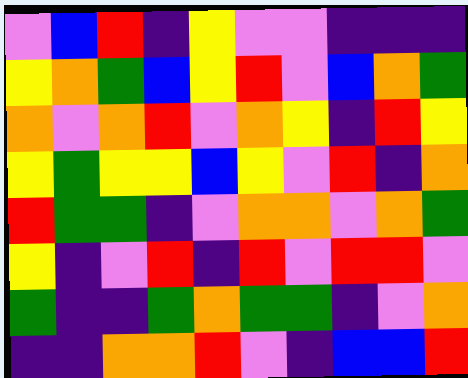[["violet", "blue", "red", "indigo", "yellow", "violet", "violet", "indigo", "indigo", "indigo"], ["yellow", "orange", "green", "blue", "yellow", "red", "violet", "blue", "orange", "green"], ["orange", "violet", "orange", "red", "violet", "orange", "yellow", "indigo", "red", "yellow"], ["yellow", "green", "yellow", "yellow", "blue", "yellow", "violet", "red", "indigo", "orange"], ["red", "green", "green", "indigo", "violet", "orange", "orange", "violet", "orange", "green"], ["yellow", "indigo", "violet", "red", "indigo", "red", "violet", "red", "red", "violet"], ["green", "indigo", "indigo", "green", "orange", "green", "green", "indigo", "violet", "orange"], ["indigo", "indigo", "orange", "orange", "red", "violet", "indigo", "blue", "blue", "red"]]